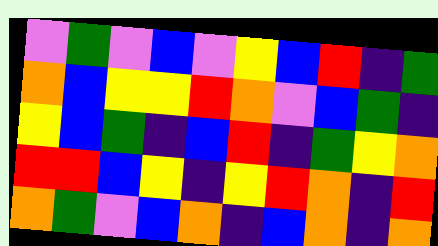[["violet", "green", "violet", "blue", "violet", "yellow", "blue", "red", "indigo", "green"], ["orange", "blue", "yellow", "yellow", "red", "orange", "violet", "blue", "green", "indigo"], ["yellow", "blue", "green", "indigo", "blue", "red", "indigo", "green", "yellow", "orange"], ["red", "red", "blue", "yellow", "indigo", "yellow", "red", "orange", "indigo", "red"], ["orange", "green", "violet", "blue", "orange", "indigo", "blue", "orange", "indigo", "orange"]]